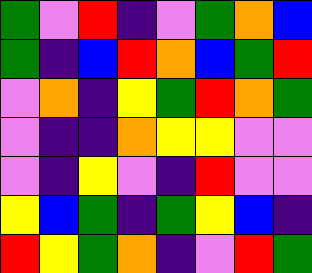[["green", "violet", "red", "indigo", "violet", "green", "orange", "blue"], ["green", "indigo", "blue", "red", "orange", "blue", "green", "red"], ["violet", "orange", "indigo", "yellow", "green", "red", "orange", "green"], ["violet", "indigo", "indigo", "orange", "yellow", "yellow", "violet", "violet"], ["violet", "indigo", "yellow", "violet", "indigo", "red", "violet", "violet"], ["yellow", "blue", "green", "indigo", "green", "yellow", "blue", "indigo"], ["red", "yellow", "green", "orange", "indigo", "violet", "red", "green"]]